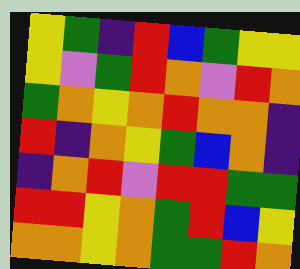[["yellow", "green", "indigo", "red", "blue", "green", "yellow", "yellow"], ["yellow", "violet", "green", "red", "orange", "violet", "red", "orange"], ["green", "orange", "yellow", "orange", "red", "orange", "orange", "indigo"], ["red", "indigo", "orange", "yellow", "green", "blue", "orange", "indigo"], ["indigo", "orange", "red", "violet", "red", "red", "green", "green"], ["red", "red", "yellow", "orange", "green", "red", "blue", "yellow"], ["orange", "orange", "yellow", "orange", "green", "green", "red", "orange"]]